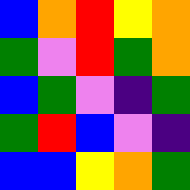[["blue", "orange", "red", "yellow", "orange"], ["green", "violet", "red", "green", "orange"], ["blue", "green", "violet", "indigo", "green"], ["green", "red", "blue", "violet", "indigo"], ["blue", "blue", "yellow", "orange", "green"]]